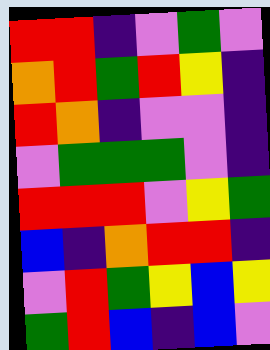[["red", "red", "indigo", "violet", "green", "violet"], ["orange", "red", "green", "red", "yellow", "indigo"], ["red", "orange", "indigo", "violet", "violet", "indigo"], ["violet", "green", "green", "green", "violet", "indigo"], ["red", "red", "red", "violet", "yellow", "green"], ["blue", "indigo", "orange", "red", "red", "indigo"], ["violet", "red", "green", "yellow", "blue", "yellow"], ["green", "red", "blue", "indigo", "blue", "violet"]]